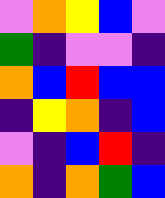[["violet", "orange", "yellow", "blue", "violet"], ["green", "indigo", "violet", "violet", "indigo"], ["orange", "blue", "red", "blue", "blue"], ["indigo", "yellow", "orange", "indigo", "blue"], ["violet", "indigo", "blue", "red", "indigo"], ["orange", "indigo", "orange", "green", "blue"]]